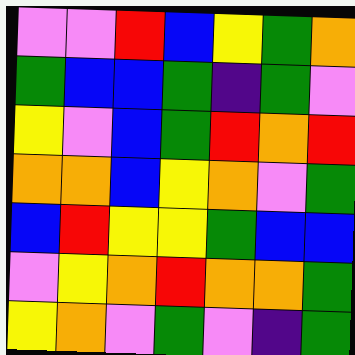[["violet", "violet", "red", "blue", "yellow", "green", "orange"], ["green", "blue", "blue", "green", "indigo", "green", "violet"], ["yellow", "violet", "blue", "green", "red", "orange", "red"], ["orange", "orange", "blue", "yellow", "orange", "violet", "green"], ["blue", "red", "yellow", "yellow", "green", "blue", "blue"], ["violet", "yellow", "orange", "red", "orange", "orange", "green"], ["yellow", "orange", "violet", "green", "violet", "indigo", "green"]]